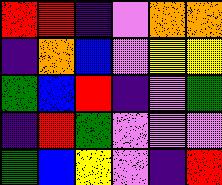[["red", "red", "indigo", "violet", "orange", "orange"], ["indigo", "orange", "blue", "violet", "yellow", "yellow"], ["green", "blue", "red", "indigo", "violet", "green"], ["indigo", "red", "green", "violet", "violet", "violet"], ["green", "blue", "yellow", "violet", "indigo", "red"]]